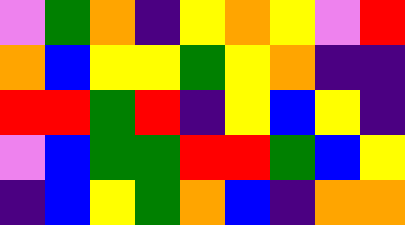[["violet", "green", "orange", "indigo", "yellow", "orange", "yellow", "violet", "red"], ["orange", "blue", "yellow", "yellow", "green", "yellow", "orange", "indigo", "indigo"], ["red", "red", "green", "red", "indigo", "yellow", "blue", "yellow", "indigo"], ["violet", "blue", "green", "green", "red", "red", "green", "blue", "yellow"], ["indigo", "blue", "yellow", "green", "orange", "blue", "indigo", "orange", "orange"]]